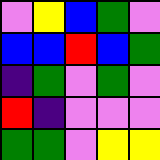[["violet", "yellow", "blue", "green", "violet"], ["blue", "blue", "red", "blue", "green"], ["indigo", "green", "violet", "green", "violet"], ["red", "indigo", "violet", "violet", "violet"], ["green", "green", "violet", "yellow", "yellow"]]